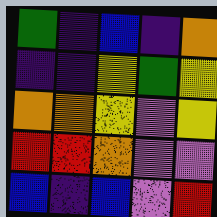[["green", "indigo", "blue", "indigo", "orange"], ["indigo", "indigo", "yellow", "green", "yellow"], ["orange", "orange", "yellow", "violet", "yellow"], ["red", "red", "orange", "violet", "violet"], ["blue", "indigo", "blue", "violet", "red"]]